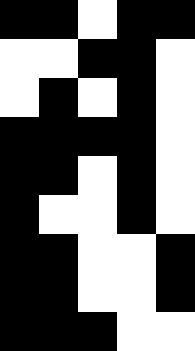[["black", "black", "white", "black", "black"], ["white", "white", "black", "black", "white"], ["white", "black", "white", "black", "white"], ["black", "black", "black", "black", "white"], ["black", "black", "white", "black", "white"], ["black", "white", "white", "black", "white"], ["black", "black", "white", "white", "black"], ["black", "black", "white", "white", "black"], ["black", "black", "black", "white", "white"]]